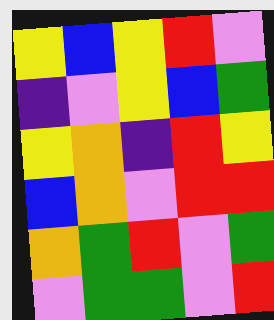[["yellow", "blue", "yellow", "red", "violet"], ["indigo", "violet", "yellow", "blue", "green"], ["yellow", "orange", "indigo", "red", "yellow"], ["blue", "orange", "violet", "red", "red"], ["orange", "green", "red", "violet", "green"], ["violet", "green", "green", "violet", "red"]]